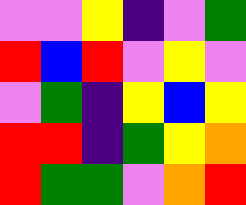[["violet", "violet", "yellow", "indigo", "violet", "green"], ["red", "blue", "red", "violet", "yellow", "violet"], ["violet", "green", "indigo", "yellow", "blue", "yellow"], ["red", "red", "indigo", "green", "yellow", "orange"], ["red", "green", "green", "violet", "orange", "red"]]